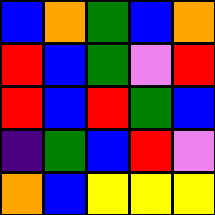[["blue", "orange", "green", "blue", "orange"], ["red", "blue", "green", "violet", "red"], ["red", "blue", "red", "green", "blue"], ["indigo", "green", "blue", "red", "violet"], ["orange", "blue", "yellow", "yellow", "yellow"]]